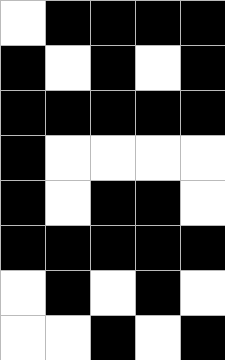[["white", "black", "black", "black", "black"], ["black", "white", "black", "white", "black"], ["black", "black", "black", "black", "black"], ["black", "white", "white", "white", "white"], ["black", "white", "black", "black", "white"], ["black", "black", "black", "black", "black"], ["white", "black", "white", "black", "white"], ["white", "white", "black", "white", "black"]]